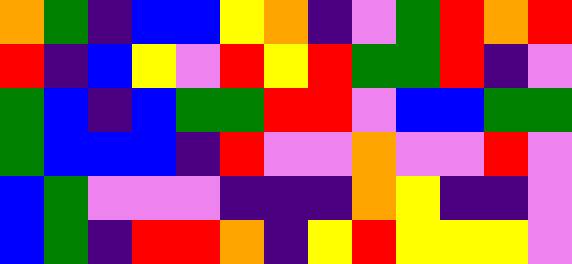[["orange", "green", "indigo", "blue", "blue", "yellow", "orange", "indigo", "violet", "green", "red", "orange", "red"], ["red", "indigo", "blue", "yellow", "violet", "red", "yellow", "red", "green", "green", "red", "indigo", "violet"], ["green", "blue", "indigo", "blue", "green", "green", "red", "red", "violet", "blue", "blue", "green", "green"], ["green", "blue", "blue", "blue", "indigo", "red", "violet", "violet", "orange", "violet", "violet", "red", "violet"], ["blue", "green", "violet", "violet", "violet", "indigo", "indigo", "indigo", "orange", "yellow", "indigo", "indigo", "violet"], ["blue", "green", "indigo", "red", "red", "orange", "indigo", "yellow", "red", "yellow", "yellow", "yellow", "violet"]]